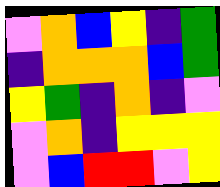[["violet", "orange", "blue", "yellow", "indigo", "green"], ["indigo", "orange", "orange", "orange", "blue", "green"], ["yellow", "green", "indigo", "orange", "indigo", "violet"], ["violet", "orange", "indigo", "yellow", "yellow", "yellow"], ["violet", "blue", "red", "red", "violet", "yellow"]]